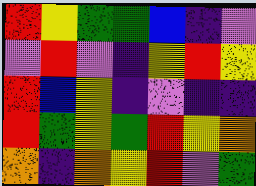[["red", "yellow", "green", "green", "blue", "indigo", "violet"], ["violet", "red", "violet", "indigo", "yellow", "red", "yellow"], ["red", "blue", "yellow", "indigo", "violet", "indigo", "indigo"], ["red", "green", "yellow", "green", "red", "yellow", "orange"], ["orange", "indigo", "orange", "yellow", "red", "violet", "green"]]